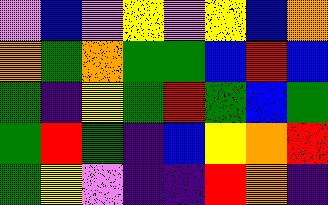[["violet", "blue", "violet", "yellow", "violet", "yellow", "blue", "orange"], ["orange", "green", "orange", "green", "green", "blue", "red", "blue"], ["green", "indigo", "yellow", "green", "red", "green", "blue", "green"], ["green", "red", "green", "indigo", "blue", "yellow", "orange", "red"], ["green", "yellow", "violet", "indigo", "indigo", "red", "orange", "indigo"]]